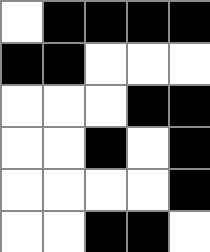[["white", "black", "black", "black", "black"], ["black", "black", "white", "white", "white"], ["white", "white", "white", "black", "black"], ["white", "white", "black", "white", "black"], ["white", "white", "white", "white", "black"], ["white", "white", "black", "black", "white"]]